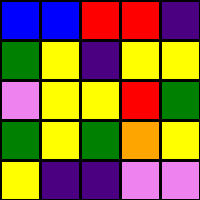[["blue", "blue", "red", "red", "indigo"], ["green", "yellow", "indigo", "yellow", "yellow"], ["violet", "yellow", "yellow", "red", "green"], ["green", "yellow", "green", "orange", "yellow"], ["yellow", "indigo", "indigo", "violet", "violet"]]